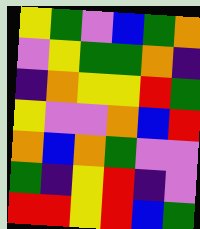[["yellow", "green", "violet", "blue", "green", "orange"], ["violet", "yellow", "green", "green", "orange", "indigo"], ["indigo", "orange", "yellow", "yellow", "red", "green"], ["yellow", "violet", "violet", "orange", "blue", "red"], ["orange", "blue", "orange", "green", "violet", "violet"], ["green", "indigo", "yellow", "red", "indigo", "violet"], ["red", "red", "yellow", "red", "blue", "green"]]